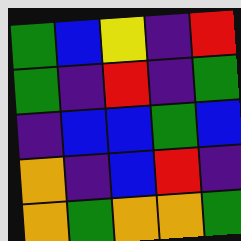[["green", "blue", "yellow", "indigo", "red"], ["green", "indigo", "red", "indigo", "green"], ["indigo", "blue", "blue", "green", "blue"], ["orange", "indigo", "blue", "red", "indigo"], ["orange", "green", "orange", "orange", "green"]]